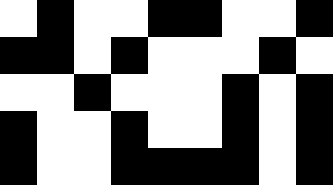[["white", "black", "white", "white", "black", "black", "white", "white", "black"], ["black", "black", "white", "black", "white", "white", "white", "black", "white"], ["white", "white", "black", "white", "white", "white", "black", "white", "black"], ["black", "white", "white", "black", "white", "white", "black", "white", "black"], ["black", "white", "white", "black", "black", "black", "black", "white", "black"]]